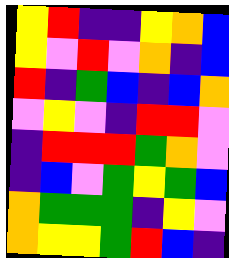[["yellow", "red", "indigo", "indigo", "yellow", "orange", "blue"], ["yellow", "violet", "red", "violet", "orange", "indigo", "blue"], ["red", "indigo", "green", "blue", "indigo", "blue", "orange"], ["violet", "yellow", "violet", "indigo", "red", "red", "violet"], ["indigo", "red", "red", "red", "green", "orange", "violet"], ["indigo", "blue", "violet", "green", "yellow", "green", "blue"], ["orange", "green", "green", "green", "indigo", "yellow", "violet"], ["orange", "yellow", "yellow", "green", "red", "blue", "indigo"]]